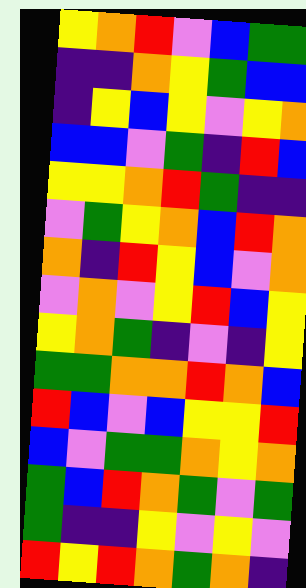[["yellow", "orange", "red", "violet", "blue", "green", "green"], ["indigo", "indigo", "orange", "yellow", "green", "blue", "blue"], ["indigo", "yellow", "blue", "yellow", "violet", "yellow", "orange"], ["blue", "blue", "violet", "green", "indigo", "red", "blue"], ["yellow", "yellow", "orange", "red", "green", "indigo", "indigo"], ["violet", "green", "yellow", "orange", "blue", "red", "orange"], ["orange", "indigo", "red", "yellow", "blue", "violet", "orange"], ["violet", "orange", "violet", "yellow", "red", "blue", "yellow"], ["yellow", "orange", "green", "indigo", "violet", "indigo", "yellow"], ["green", "green", "orange", "orange", "red", "orange", "blue"], ["red", "blue", "violet", "blue", "yellow", "yellow", "red"], ["blue", "violet", "green", "green", "orange", "yellow", "orange"], ["green", "blue", "red", "orange", "green", "violet", "green"], ["green", "indigo", "indigo", "yellow", "violet", "yellow", "violet"], ["red", "yellow", "red", "orange", "green", "orange", "indigo"]]